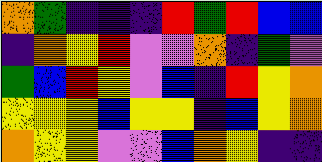[["orange", "green", "indigo", "indigo", "indigo", "red", "green", "red", "blue", "blue"], ["indigo", "orange", "yellow", "red", "violet", "violet", "orange", "indigo", "green", "violet"], ["green", "blue", "red", "yellow", "violet", "blue", "indigo", "red", "yellow", "orange"], ["yellow", "yellow", "yellow", "blue", "yellow", "yellow", "indigo", "blue", "yellow", "orange"], ["orange", "yellow", "yellow", "violet", "violet", "blue", "orange", "yellow", "indigo", "indigo"]]